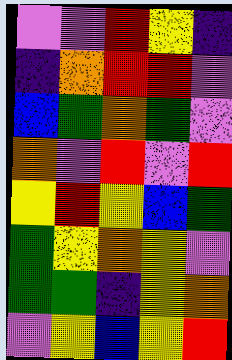[["violet", "violet", "red", "yellow", "indigo"], ["indigo", "orange", "red", "red", "violet"], ["blue", "green", "orange", "green", "violet"], ["orange", "violet", "red", "violet", "red"], ["yellow", "red", "yellow", "blue", "green"], ["green", "yellow", "orange", "yellow", "violet"], ["green", "green", "indigo", "yellow", "orange"], ["violet", "yellow", "blue", "yellow", "red"]]